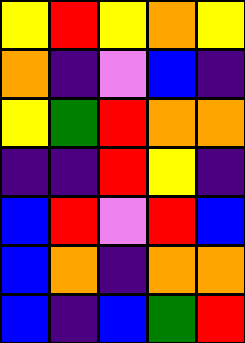[["yellow", "red", "yellow", "orange", "yellow"], ["orange", "indigo", "violet", "blue", "indigo"], ["yellow", "green", "red", "orange", "orange"], ["indigo", "indigo", "red", "yellow", "indigo"], ["blue", "red", "violet", "red", "blue"], ["blue", "orange", "indigo", "orange", "orange"], ["blue", "indigo", "blue", "green", "red"]]